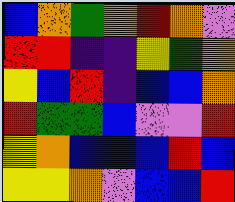[["blue", "orange", "green", "orange", "red", "orange", "violet"], ["red", "red", "indigo", "indigo", "yellow", "green", "orange"], ["yellow", "blue", "red", "indigo", "blue", "blue", "orange"], ["red", "green", "green", "blue", "violet", "violet", "red"], ["yellow", "orange", "blue", "blue", "blue", "red", "blue"], ["yellow", "yellow", "orange", "violet", "blue", "blue", "red"]]